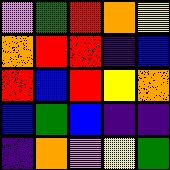[["violet", "green", "red", "orange", "yellow"], ["orange", "red", "red", "indigo", "blue"], ["red", "blue", "red", "yellow", "orange"], ["blue", "green", "blue", "indigo", "indigo"], ["indigo", "orange", "violet", "yellow", "green"]]